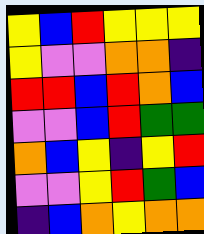[["yellow", "blue", "red", "yellow", "yellow", "yellow"], ["yellow", "violet", "violet", "orange", "orange", "indigo"], ["red", "red", "blue", "red", "orange", "blue"], ["violet", "violet", "blue", "red", "green", "green"], ["orange", "blue", "yellow", "indigo", "yellow", "red"], ["violet", "violet", "yellow", "red", "green", "blue"], ["indigo", "blue", "orange", "yellow", "orange", "orange"]]